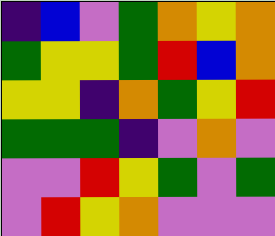[["indigo", "blue", "violet", "green", "orange", "yellow", "orange"], ["green", "yellow", "yellow", "green", "red", "blue", "orange"], ["yellow", "yellow", "indigo", "orange", "green", "yellow", "red"], ["green", "green", "green", "indigo", "violet", "orange", "violet"], ["violet", "violet", "red", "yellow", "green", "violet", "green"], ["violet", "red", "yellow", "orange", "violet", "violet", "violet"]]